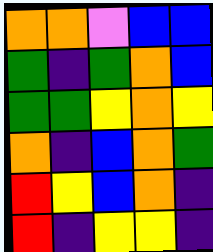[["orange", "orange", "violet", "blue", "blue"], ["green", "indigo", "green", "orange", "blue"], ["green", "green", "yellow", "orange", "yellow"], ["orange", "indigo", "blue", "orange", "green"], ["red", "yellow", "blue", "orange", "indigo"], ["red", "indigo", "yellow", "yellow", "indigo"]]